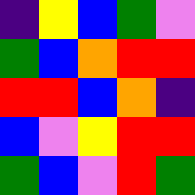[["indigo", "yellow", "blue", "green", "violet"], ["green", "blue", "orange", "red", "red"], ["red", "red", "blue", "orange", "indigo"], ["blue", "violet", "yellow", "red", "red"], ["green", "blue", "violet", "red", "green"]]